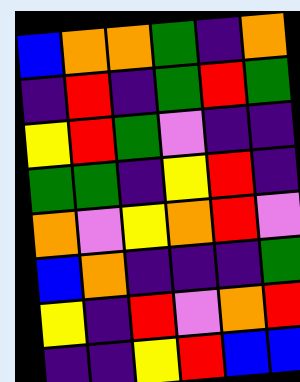[["blue", "orange", "orange", "green", "indigo", "orange"], ["indigo", "red", "indigo", "green", "red", "green"], ["yellow", "red", "green", "violet", "indigo", "indigo"], ["green", "green", "indigo", "yellow", "red", "indigo"], ["orange", "violet", "yellow", "orange", "red", "violet"], ["blue", "orange", "indigo", "indigo", "indigo", "green"], ["yellow", "indigo", "red", "violet", "orange", "red"], ["indigo", "indigo", "yellow", "red", "blue", "blue"]]